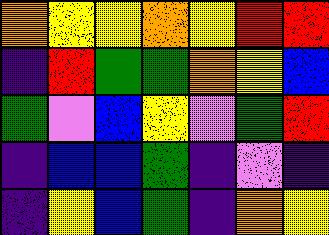[["orange", "yellow", "yellow", "orange", "yellow", "red", "red"], ["indigo", "red", "green", "green", "orange", "yellow", "blue"], ["green", "violet", "blue", "yellow", "violet", "green", "red"], ["indigo", "blue", "blue", "green", "indigo", "violet", "indigo"], ["indigo", "yellow", "blue", "green", "indigo", "orange", "yellow"]]